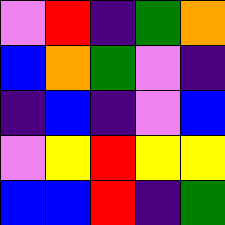[["violet", "red", "indigo", "green", "orange"], ["blue", "orange", "green", "violet", "indigo"], ["indigo", "blue", "indigo", "violet", "blue"], ["violet", "yellow", "red", "yellow", "yellow"], ["blue", "blue", "red", "indigo", "green"]]